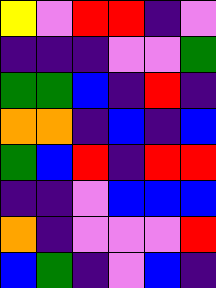[["yellow", "violet", "red", "red", "indigo", "violet"], ["indigo", "indigo", "indigo", "violet", "violet", "green"], ["green", "green", "blue", "indigo", "red", "indigo"], ["orange", "orange", "indigo", "blue", "indigo", "blue"], ["green", "blue", "red", "indigo", "red", "red"], ["indigo", "indigo", "violet", "blue", "blue", "blue"], ["orange", "indigo", "violet", "violet", "violet", "red"], ["blue", "green", "indigo", "violet", "blue", "indigo"]]